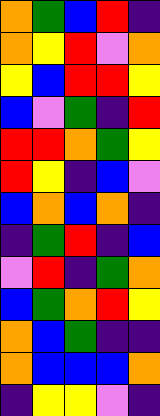[["orange", "green", "blue", "red", "indigo"], ["orange", "yellow", "red", "violet", "orange"], ["yellow", "blue", "red", "red", "yellow"], ["blue", "violet", "green", "indigo", "red"], ["red", "red", "orange", "green", "yellow"], ["red", "yellow", "indigo", "blue", "violet"], ["blue", "orange", "blue", "orange", "indigo"], ["indigo", "green", "red", "indigo", "blue"], ["violet", "red", "indigo", "green", "orange"], ["blue", "green", "orange", "red", "yellow"], ["orange", "blue", "green", "indigo", "indigo"], ["orange", "blue", "blue", "blue", "orange"], ["indigo", "yellow", "yellow", "violet", "indigo"]]